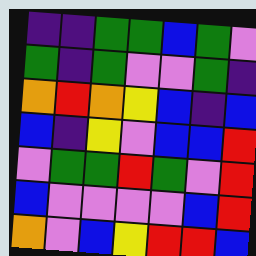[["indigo", "indigo", "green", "green", "blue", "green", "violet"], ["green", "indigo", "green", "violet", "violet", "green", "indigo"], ["orange", "red", "orange", "yellow", "blue", "indigo", "blue"], ["blue", "indigo", "yellow", "violet", "blue", "blue", "red"], ["violet", "green", "green", "red", "green", "violet", "red"], ["blue", "violet", "violet", "violet", "violet", "blue", "red"], ["orange", "violet", "blue", "yellow", "red", "red", "blue"]]